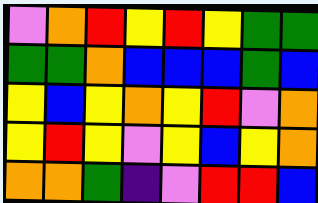[["violet", "orange", "red", "yellow", "red", "yellow", "green", "green"], ["green", "green", "orange", "blue", "blue", "blue", "green", "blue"], ["yellow", "blue", "yellow", "orange", "yellow", "red", "violet", "orange"], ["yellow", "red", "yellow", "violet", "yellow", "blue", "yellow", "orange"], ["orange", "orange", "green", "indigo", "violet", "red", "red", "blue"]]